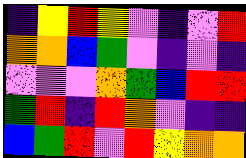[["indigo", "yellow", "red", "yellow", "violet", "indigo", "violet", "red"], ["orange", "orange", "blue", "green", "violet", "indigo", "violet", "indigo"], ["violet", "violet", "violet", "orange", "green", "blue", "red", "red"], ["green", "red", "indigo", "red", "orange", "violet", "indigo", "indigo"], ["blue", "green", "red", "violet", "red", "yellow", "orange", "orange"]]